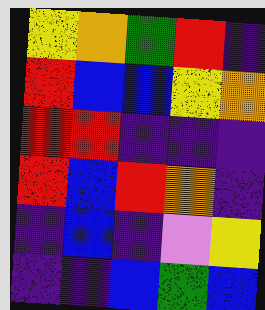[["yellow", "orange", "green", "red", "indigo"], ["red", "blue", "blue", "yellow", "orange"], ["red", "red", "indigo", "indigo", "indigo"], ["red", "blue", "red", "orange", "indigo"], ["indigo", "blue", "indigo", "violet", "yellow"], ["indigo", "indigo", "blue", "green", "blue"]]